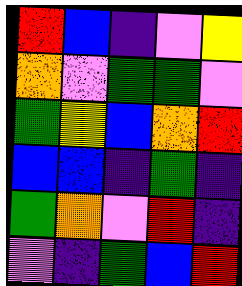[["red", "blue", "indigo", "violet", "yellow"], ["orange", "violet", "green", "green", "violet"], ["green", "yellow", "blue", "orange", "red"], ["blue", "blue", "indigo", "green", "indigo"], ["green", "orange", "violet", "red", "indigo"], ["violet", "indigo", "green", "blue", "red"]]